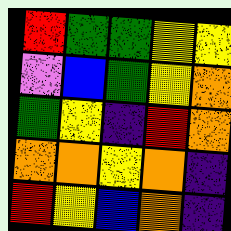[["red", "green", "green", "yellow", "yellow"], ["violet", "blue", "green", "yellow", "orange"], ["green", "yellow", "indigo", "red", "orange"], ["orange", "orange", "yellow", "orange", "indigo"], ["red", "yellow", "blue", "orange", "indigo"]]